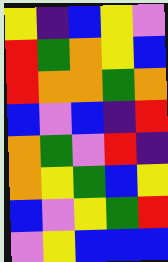[["yellow", "indigo", "blue", "yellow", "violet"], ["red", "green", "orange", "yellow", "blue"], ["red", "orange", "orange", "green", "orange"], ["blue", "violet", "blue", "indigo", "red"], ["orange", "green", "violet", "red", "indigo"], ["orange", "yellow", "green", "blue", "yellow"], ["blue", "violet", "yellow", "green", "red"], ["violet", "yellow", "blue", "blue", "blue"]]